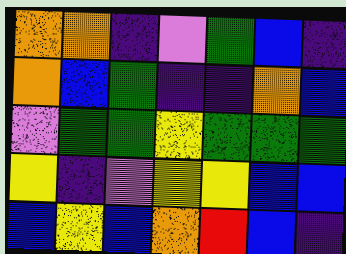[["orange", "orange", "indigo", "violet", "green", "blue", "indigo"], ["orange", "blue", "green", "indigo", "indigo", "orange", "blue"], ["violet", "green", "green", "yellow", "green", "green", "green"], ["yellow", "indigo", "violet", "yellow", "yellow", "blue", "blue"], ["blue", "yellow", "blue", "orange", "red", "blue", "indigo"]]